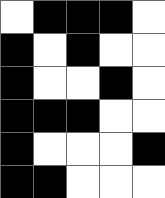[["white", "black", "black", "black", "white"], ["black", "white", "black", "white", "white"], ["black", "white", "white", "black", "white"], ["black", "black", "black", "white", "white"], ["black", "white", "white", "white", "black"], ["black", "black", "white", "white", "white"]]